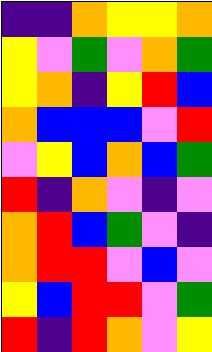[["indigo", "indigo", "orange", "yellow", "yellow", "orange"], ["yellow", "violet", "green", "violet", "orange", "green"], ["yellow", "orange", "indigo", "yellow", "red", "blue"], ["orange", "blue", "blue", "blue", "violet", "red"], ["violet", "yellow", "blue", "orange", "blue", "green"], ["red", "indigo", "orange", "violet", "indigo", "violet"], ["orange", "red", "blue", "green", "violet", "indigo"], ["orange", "red", "red", "violet", "blue", "violet"], ["yellow", "blue", "red", "red", "violet", "green"], ["red", "indigo", "red", "orange", "violet", "yellow"]]